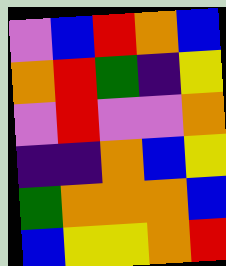[["violet", "blue", "red", "orange", "blue"], ["orange", "red", "green", "indigo", "yellow"], ["violet", "red", "violet", "violet", "orange"], ["indigo", "indigo", "orange", "blue", "yellow"], ["green", "orange", "orange", "orange", "blue"], ["blue", "yellow", "yellow", "orange", "red"]]